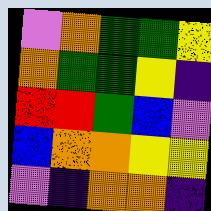[["violet", "orange", "green", "green", "yellow"], ["orange", "green", "green", "yellow", "indigo"], ["red", "red", "green", "blue", "violet"], ["blue", "orange", "orange", "yellow", "yellow"], ["violet", "indigo", "orange", "orange", "indigo"]]